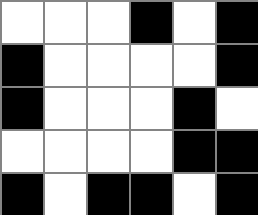[["white", "white", "white", "black", "white", "black"], ["black", "white", "white", "white", "white", "black"], ["black", "white", "white", "white", "black", "white"], ["white", "white", "white", "white", "black", "black"], ["black", "white", "black", "black", "white", "black"]]